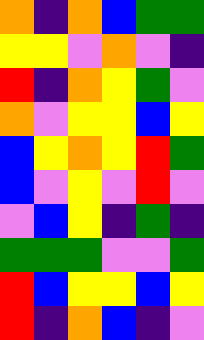[["orange", "indigo", "orange", "blue", "green", "green"], ["yellow", "yellow", "violet", "orange", "violet", "indigo"], ["red", "indigo", "orange", "yellow", "green", "violet"], ["orange", "violet", "yellow", "yellow", "blue", "yellow"], ["blue", "yellow", "orange", "yellow", "red", "green"], ["blue", "violet", "yellow", "violet", "red", "violet"], ["violet", "blue", "yellow", "indigo", "green", "indigo"], ["green", "green", "green", "violet", "violet", "green"], ["red", "blue", "yellow", "yellow", "blue", "yellow"], ["red", "indigo", "orange", "blue", "indigo", "violet"]]